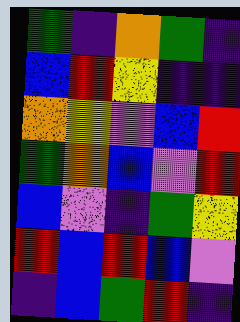[["green", "indigo", "orange", "green", "indigo"], ["blue", "red", "yellow", "indigo", "indigo"], ["orange", "yellow", "violet", "blue", "red"], ["green", "orange", "blue", "violet", "red"], ["blue", "violet", "indigo", "green", "yellow"], ["red", "blue", "red", "blue", "violet"], ["indigo", "blue", "green", "red", "indigo"]]